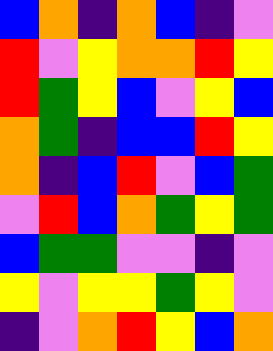[["blue", "orange", "indigo", "orange", "blue", "indigo", "violet"], ["red", "violet", "yellow", "orange", "orange", "red", "yellow"], ["red", "green", "yellow", "blue", "violet", "yellow", "blue"], ["orange", "green", "indigo", "blue", "blue", "red", "yellow"], ["orange", "indigo", "blue", "red", "violet", "blue", "green"], ["violet", "red", "blue", "orange", "green", "yellow", "green"], ["blue", "green", "green", "violet", "violet", "indigo", "violet"], ["yellow", "violet", "yellow", "yellow", "green", "yellow", "violet"], ["indigo", "violet", "orange", "red", "yellow", "blue", "orange"]]